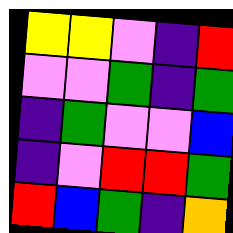[["yellow", "yellow", "violet", "indigo", "red"], ["violet", "violet", "green", "indigo", "green"], ["indigo", "green", "violet", "violet", "blue"], ["indigo", "violet", "red", "red", "green"], ["red", "blue", "green", "indigo", "orange"]]